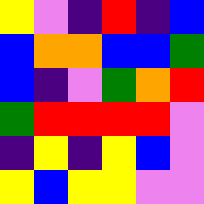[["yellow", "violet", "indigo", "red", "indigo", "blue"], ["blue", "orange", "orange", "blue", "blue", "green"], ["blue", "indigo", "violet", "green", "orange", "red"], ["green", "red", "red", "red", "red", "violet"], ["indigo", "yellow", "indigo", "yellow", "blue", "violet"], ["yellow", "blue", "yellow", "yellow", "violet", "violet"]]